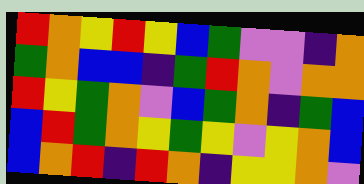[["red", "orange", "yellow", "red", "yellow", "blue", "green", "violet", "violet", "indigo", "orange"], ["green", "orange", "blue", "blue", "indigo", "green", "red", "orange", "violet", "orange", "orange"], ["red", "yellow", "green", "orange", "violet", "blue", "green", "orange", "indigo", "green", "blue"], ["blue", "red", "green", "orange", "yellow", "green", "yellow", "violet", "yellow", "orange", "blue"], ["blue", "orange", "red", "indigo", "red", "orange", "indigo", "yellow", "yellow", "orange", "violet"]]